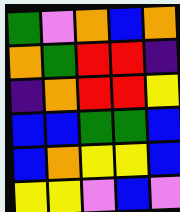[["green", "violet", "orange", "blue", "orange"], ["orange", "green", "red", "red", "indigo"], ["indigo", "orange", "red", "red", "yellow"], ["blue", "blue", "green", "green", "blue"], ["blue", "orange", "yellow", "yellow", "blue"], ["yellow", "yellow", "violet", "blue", "violet"]]